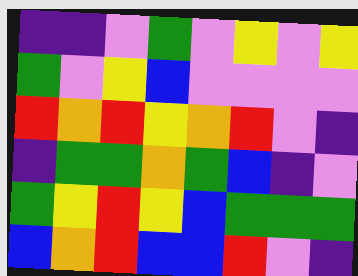[["indigo", "indigo", "violet", "green", "violet", "yellow", "violet", "yellow"], ["green", "violet", "yellow", "blue", "violet", "violet", "violet", "violet"], ["red", "orange", "red", "yellow", "orange", "red", "violet", "indigo"], ["indigo", "green", "green", "orange", "green", "blue", "indigo", "violet"], ["green", "yellow", "red", "yellow", "blue", "green", "green", "green"], ["blue", "orange", "red", "blue", "blue", "red", "violet", "indigo"]]